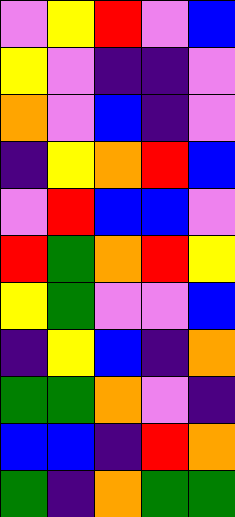[["violet", "yellow", "red", "violet", "blue"], ["yellow", "violet", "indigo", "indigo", "violet"], ["orange", "violet", "blue", "indigo", "violet"], ["indigo", "yellow", "orange", "red", "blue"], ["violet", "red", "blue", "blue", "violet"], ["red", "green", "orange", "red", "yellow"], ["yellow", "green", "violet", "violet", "blue"], ["indigo", "yellow", "blue", "indigo", "orange"], ["green", "green", "orange", "violet", "indigo"], ["blue", "blue", "indigo", "red", "orange"], ["green", "indigo", "orange", "green", "green"]]